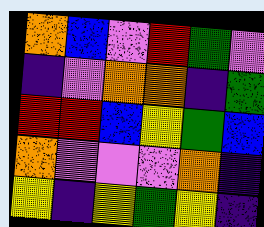[["orange", "blue", "violet", "red", "green", "violet"], ["indigo", "violet", "orange", "orange", "indigo", "green"], ["red", "red", "blue", "yellow", "green", "blue"], ["orange", "violet", "violet", "violet", "orange", "indigo"], ["yellow", "indigo", "yellow", "green", "yellow", "indigo"]]